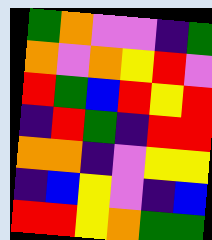[["green", "orange", "violet", "violet", "indigo", "green"], ["orange", "violet", "orange", "yellow", "red", "violet"], ["red", "green", "blue", "red", "yellow", "red"], ["indigo", "red", "green", "indigo", "red", "red"], ["orange", "orange", "indigo", "violet", "yellow", "yellow"], ["indigo", "blue", "yellow", "violet", "indigo", "blue"], ["red", "red", "yellow", "orange", "green", "green"]]